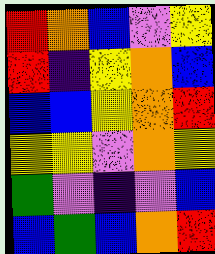[["red", "orange", "blue", "violet", "yellow"], ["red", "indigo", "yellow", "orange", "blue"], ["blue", "blue", "yellow", "orange", "red"], ["yellow", "yellow", "violet", "orange", "yellow"], ["green", "violet", "indigo", "violet", "blue"], ["blue", "green", "blue", "orange", "red"]]